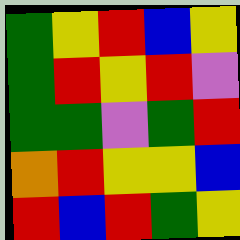[["green", "yellow", "red", "blue", "yellow"], ["green", "red", "yellow", "red", "violet"], ["green", "green", "violet", "green", "red"], ["orange", "red", "yellow", "yellow", "blue"], ["red", "blue", "red", "green", "yellow"]]